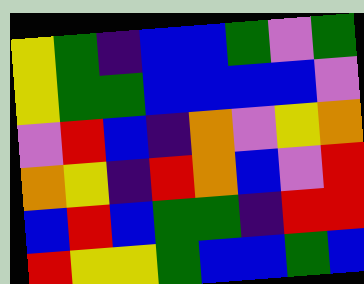[["yellow", "green", "indigo", "blue", "blue", "green", "violet", "green"], ["yellow", "green", "green", "blue", "blue", "blue", "blue", "violet"], ["violet", "red", "blue", "indigo", "orange", "violet", "yellow", "orange"], ["orange", "yellow", "indigo", "red", "orange", "blue", "violet", "red"], ["blue", "red", "blue", "green", "green", "indigo", "red", "red"], ["red", "yellow", "yellow", "green", "blue", "blue", "green", "blue"]]